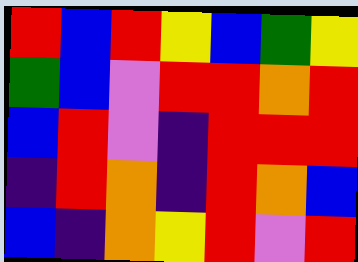[["red", "blue", "red", "yellow", "blue", "green", "yellow"], ["green", "blue", "violet", "red", "red", "orange", "red"], ["blue", "red", "violet", "indigo", "red", "red", "red"], ["indigo", "red", "orange", "indigo", "red", "orange", "blue"], ["blue", "indigo", "orange", "yellow", "red", "violet", "red"]]